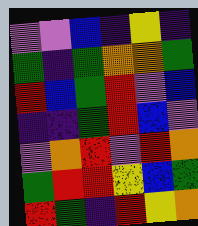[["violet", "violet", "blue", "indigo", "yellow", "indigo"], ["green", "indigo", "green", "orange", "orange", "green"], ["red", "blue", "green", "red", "violet", "blue"], ["indigo", "indigo", "green", "red", "blue", "violet"], ["violet", "orange", "red", "violet", "red", "orange"], ["green", "red", "red", "yellow", "blue", "green"], ["red", "green", "indigo", "red", "yellow", "orange"]]